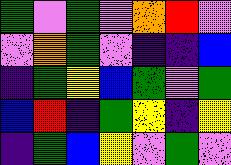[["green", "violet", "green", "violet", "orange", "red", "violet"], ["violet", "orange", "green", "violet", "indigo", "indigo", "blue"], ["indigo", "green", "yellow", "blue", "green", "violet", "green"], ["blue", "red", "indigo", "green", "yellow", "indigo", "yellow"], ["indigo", "green", "blue", "yellow", "violet", "green", "violet"]]